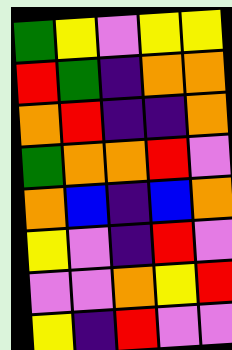[["green", "yellow", "violet", "yellow", "yellow"], ["red", "green", "indigo", "orange", "orange"], ["orange", "red", "indigo", "indigo", "orange"], ["green", "orange", "orange", "red", "violet"], ["orange", "blue", "indigo", "blue", "orange"], ["yellow", "violet", "indigo", "red", "violet"], ["violet", "violet", "orange", "yellow", "red"], ["yellow", "indigo", "red", "violet", "violet"]]